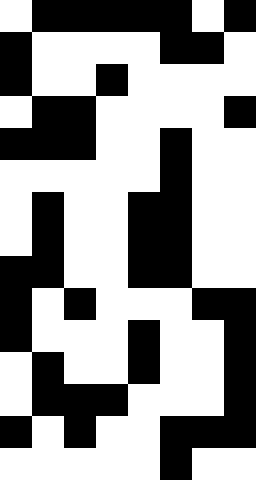[["white", "black", "black", "black", "black", "black", "white", "black"], ["black", "white", "white", "white", "white", "black", "black", "white"], ["black", "white", "white", "black", "white", "white", "white", "white"], ["white", "black", "black", "white", "white", "white", "white", "black"], ["black", "black", "black", "white", "white", "black", "white", "white"], ["white", "white", "white", "white", "white", "black", "white", "white"], ["white", "black", "white", "white", "black", "black", "white", "white"], ["white", "black", "white", "white", "black", "black", "white", "white"], ["black", "black", "white", "white", "black", "black", "white", "white"], ["black", "white", "black", "white", "white", "white", "black", "black"], ["black", "white", "white", "white", "black", "white", "white", "black"], ["white", "black", "white", "white", "black", "white", "white", "black"], ["white", "black", "black", "black", "white", "white", "white", "black"], ["black", "white", "black", "white", "white", "black", "black", "black"], ["white", "white", "white", "white", "white", "black", "white", "white"]]